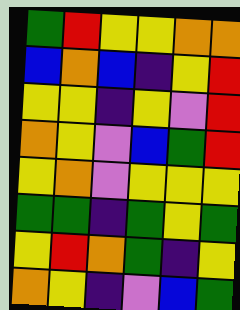[["green", "red", "yellow", "yellow", "orange", "orange"], ["blue", "orange", "blue", "indigo", "yellow", "red"], ["yellow", "yellow", "indigo", "yellow", "violet", "red"], ["orange", "yellow", "violet", "blue", "green", "red"], ["yellow", "orange", "violet", "yellow", "yellow", "yellow"], ["green", "green", "indigo", "green", "yellow", "green"], ["yellow", "red", "orange", "green", "indigo", "yellow"], ["orange", "yellow", "indigo", "violet", "blue", "green"]]